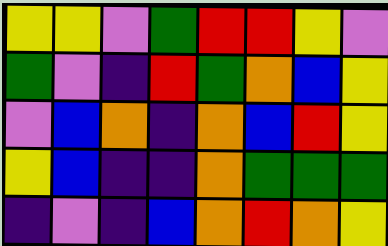[["yellow", "yellow", "violet", "green", "red", "red", "yellow", "violet"], ["green", "violet", "indigo", "red", "green", "orange", "blue", "yellow"], ["violet", "blue", "orange", "indigo", "orange", "blue", "red", "yellow"], ["yellow", "blue", "indigo", "indigo", "orange", "green", "green", "green"], ["indigo", "violet", "indigo", "blue", "orange", "red", "orange", "yellow"]]